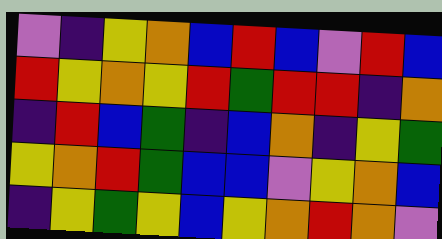[["violet", "indigo", "yellow", "orange", "blue", "red", "blue", "violet", "red", "blue"], ["red", "yellow", "orange", "yellow", "red", "green", "red", "red", "indigo", "orange"], ["indigo", "red", "blue", "green", "indigo", "blue", "orange", "indigo", "yellow", "green"], ["yellow", "orange", "red", "green", "blue", "blue", "violet", "yellow", "orange", "blue"], ["indigo", "yellow", "green", "yellow", "blue", "yellow", "orange", "red", "orange", "violet"]]